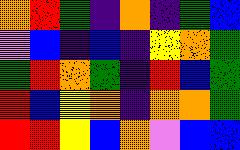[["orange", "red", "green", "indigo", "orange", "indigo", "green", "blue"], ["violet", "blue", "indigo", "blue", "indigo", "yellow", "orange", "green"], ["green", "red", "orange", "green", "indigo", "red", "blue", "green"], ["red", "blue", "yellow", "orange", "indigo", "orange", "orange", "green"], ["red", "red", "yellow", "blue", "orange", "violet", "blue", "blue"]]